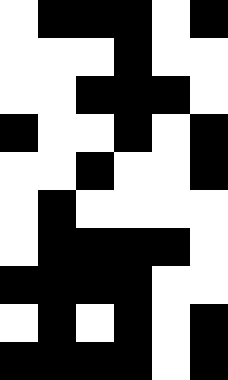[["white", "black", "black", "black", "white", "black"], ["white", "white", "white", "black", "white", "white"], ["white", "white", "black", "black", "black", "white"], ["black", "white", "white", "black", "white", "black"], ["white", "white", "black", "white", "white", "black"], ["white", "black", "white", "white", "white", "white"], ["white", "black", "black", "black", "black", "white"], ["black", "black", "black", "black", "white", "white"], ["white", "black", "white", "black", "white", "black"], ["black", "black", "black", "black", "white", "black"]]